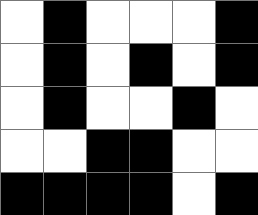[["white", "black", "white", "white", "white", "black"], ["white", "black", "white", "black", "white", "black"], ["white", "black", "white", "white", "black", "white"], ["white", "white", "black", "black", "white", "white"], ["black", "black", "black", "black", "white", "black"]]